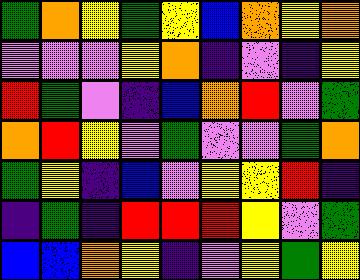[["green", "orange", "yellow", "green", "yellow", "blue", "orange", "yellow", "orange"], ["violet", "violet", "violet", "yellow", "orange", "indigo", "violet", "indigo", "yellow"], ["red", "green", "violet", "indigo", "blue", "orange", "red", "violet", "green"], ["orange", "red", "yellow", "violet", "green", "violet", "violet", "green", "orange"], ["green", "yellow", "indigo", "blue", "violet", "yellow", "yellow", "red", "indigo"], ["indigo", "green", "indigo", "red", "red", "red", "yellow", "violet", "green"], ["blue", "blue", "orange", "yellow", "indigo", "violet", "yellow", "green", "yellow"]]